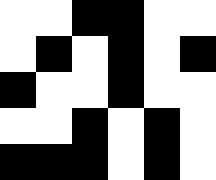[["white", "white", "black", "black", "white", "white"], ["white", "black", "white", "black", "white", "black"], ["black", "white", "white", "black", "white", "white"], ["white", "white", "black", "white", "black", "white"], ["black", "black", "black", "white", "black", "white"]]